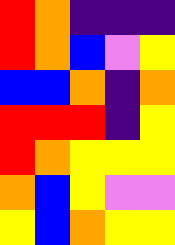[["red", "orange", "indigo", "indigo", "indigo"], ["red", "orange", "blue", "violet", "yellow"], ["blue", "blue", "orange", "indigo", "orange"], ["red", "red", "red", "indigo", "yellow"], ["red", "orange", "yellow", "yellow", "yellow"], ["orange", "blue", "yellow", "violet", "violet"], ["yellow", "blue", "orange", "yellow", "yellow"]]